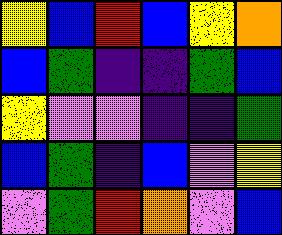[["yellow", "blue", "red", "blue", "yellow", "orange"], ["blue", "green", "indigo", "indigo", "green", "blue"], ["yellow", "violet", "violet", "indigo", "indigo", "green"], ["blue", "green", "indigo", "blue", "violet", "yellow"], ["violet", "green", "red", "orange", "violet", "blue"]]